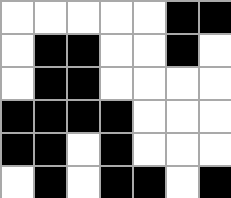[["white", "white", "white", "white", "white", "black", "black"], ["white", "black", "black", "white", "white", "black", "white"], ["white", "black", "black", "white", "white", "white", "white"], ["black", "black", "black", "black", "white", "white", "white"], ["black", "black", "white", "black", "white", "white", "white"], ["white", "black", "white", "black", "black", "white", "black"]]